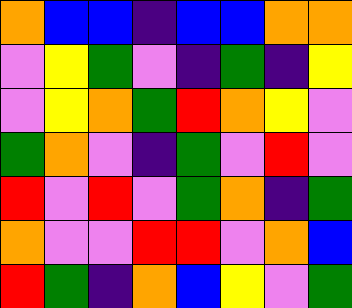[["orange", "blue", "blue", "indigo", "blue", "blue", "orange", "orange"], ["violet", "yellow", "green", "violet", "indigo", "green", "indigo", "yellow"], ["violet", "yellow", "orange", "green", "red", "orange", "yellow", "violet"], ["green", "orange", "violet", "indigo", "green", "violet", "red", "violet"], ["red", "violet", "red", "violet", "green", "orange", "indigo", "green"], ["orange", "violet", "violet", "red", "red", "violet", "orange", "blue"], ["red", "green", "indigo", "orange", "blue", "yellow", "violet", "green"]]